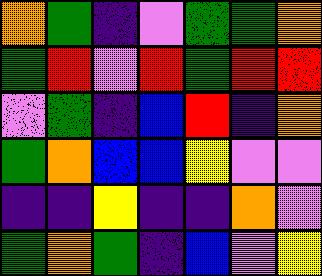[["orange", "green", "indigo", "violet", "green", "green", "orange"], ["green", "red", "violet", "red", "green", "red", "red"], ["violet", "green", "indigo", "blue", "red", "indigo", "orange"], ["green", "orange", "blue", "blue", "yellow", "violet", "violet"], ["indigo", "indigo", "yellow", "indigo", "indigo", "orange", "violet"], ["green", "orange", "green", "indigo", "blue", "violet", "yellow"]]